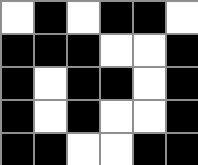[["white", "black", "white", "black", "black", "white"], ["black", "black", "black", "white", "white", "black"], ["black", "white", "black", "black", "white", "black"], ["black", "white", "black", "white", "white", "black"], ["black", "black", "white", "white", "black", "black"]]